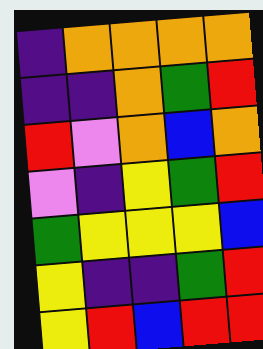[["indigo", "orange", "orange", "orange", "orange"], ["indigo", "indigo", "orange", "green", "red"], ["red", "violet", "orange", "blue", "orange"], ["violet", "indigo", "yellow", "green", "red"], ["green", "yellow", "yellow", "yellow", "blue"], ["yellow", "indigo", "indigo", "green", "red"], ["yellow", "red", "blue", "red", "red"]]